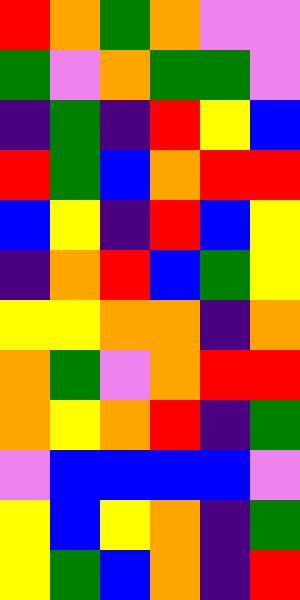[["red", "orange", "green", "orange", "violet", "violet"], ["green", "violet", "orange", "green", "green", "violet"], ["indigo", "green", "indigo", "red", "yellow", "blue"], ["red", "green", "blue", "orange", "red", "red"], ["blue", "yellow", "indigo", "red", "blue", "yellow"], ["indigo", "orange", "red", "blue", "green", "yellow"], ["yellow", "yellow", "orange", "orange", "indigo", "orange"], ["orange", "green", "violet", "orange", "red", "red"], ["orange", "yellow", "orange", "red", "indigo", "green"], ["violet", "blue", "blue", "blue", "blue", "violet"], ["yellow", "blue", "yellow", "orange", "indigo", "green"], ["yellow", "green", "blue", "orange", "indigo", "red"]]